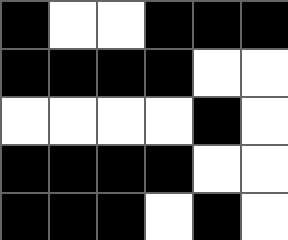[["black", "white", "white", "black", "black", "black"], ["black", "black", "black", "black", "white", "white"], ["white", "white", "white", "white", "black", "white"], ["black", "black", "black", "black", "white", "white"], ["black", "black", "black", "white", "black", "white"]]